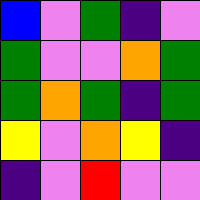[["blue", "violet", "green", "indigo", "violet"], ["green", "violet", "violet", "orange", "green"], ["green", "orange", "green", "indigo", "green"], ["yellow", "violet", "orange", "yellow", "indigo"], ["indigo", "violet", "red", "violet", "violet"]]